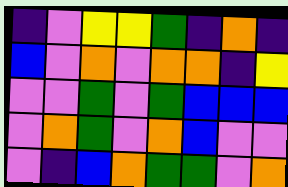[["indigo", "violet", "yellow", "yellow", "green", "indigo", "orange", "indigo"], ["blue", "violet", "orange", "violet", "orange", "orange", "indigo", "yellow"], ["violet", "violet", "green", "violet", "green", "blue", "blue", "blue"], ["violet", "orange", "green", "violet", "orange", "blue", "violet", "violet"], ["violet", "indigo", "blue", "orange", "green", "green", "violet", "orange"]]